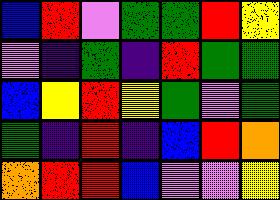[["blue", "red", "violet", "green", "green", "red", "yellow"], ["violet", "indigo", "green", "indigo", "red", "green", "green"], ["blue", "yellow", "red", "yellow", "green", "violet", "green"], ["green", "indigo", "red", "indigo", "blue", "red", "orange"], ["orange", "red", "red", "blue", "violet", "violet", "yellow"]]